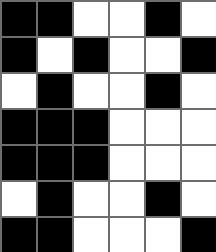[["black", "black", "white", "white", "black", "white"], ["black", "white", "black", "white", "white", "black"], ["white", "black", "white", "white", "black", "white"], ["black", "black", "black", "white", "white", "white"], ["black", "black", "black", "white", "white", "white"], ["white", "black", "white", "white", "black", "white"], ["black", "black", "white", "white", "white", "black"]]